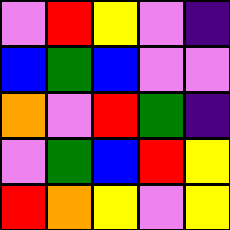[["violet", "red", "yellow", "violet", "indigo"], ["blue", "green", "blue", "violet", "violet"], ["orange", "violet", "red", "green", "indigo"], ["violet", "green", "blue", "red", "yellow"], ["red", "orange", "yellow", "violet", "yellow"]]